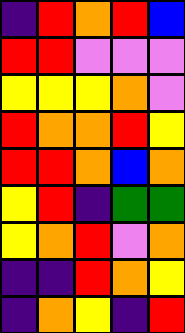[["indigo", "red", "orange", "red", "blue"], ["red", "red", "violet", "violet", "violet"], ["yellow", "yellow", "yellow", "orange", "violet"], ["red", "orange", "orange", "red", "yellow"], ["red", "red", "orange", "blue", "orange"], ["yellow", "red", "indigo", "green", "green"], ["yellow", "orange", "red", "violet", "orange"], ["indigo", "indigo", "red", "orange", "yellow"], ["indigo", "orange", "yellow", "indigo", "red"]]